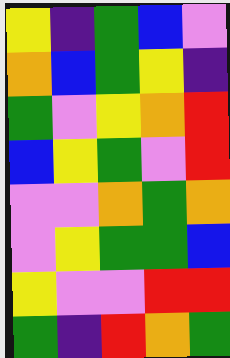[["yellow", "indigo", "green", "blue", "violet"], ["orange", "blue", "green", "yellow", "indigo"], ["green", "violet", "yellow", "orange", "red"], ["blue", "yellow", "green", "violet", "red"], ["violet", "violet", "orange", "green", "orange"], ["violet", "yellow", "green", "green", "blue"], ["yellow", "violet", "violet", "red", "red"], ["green", "indigo", "red", "orange", "green"]]